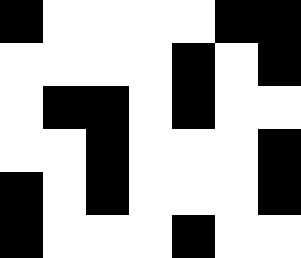[["black", "white", "white", "white", "white", "black", "black"], ["white", "white", "white", "white", "black", "white", "black"], ["white", "black", "black", "white", "black", "white", "white"], ["white", "white", "black", "white", "white", "white", "black"], ["black", "white", "black", "white", "white", "white", "black"], ["black", "white", "white", "white", "black", "white", "white"]]